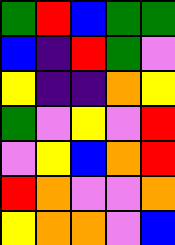[["green", "red", "blue", "green", "green"], ["blue", "indigo", "red", "green", "violet"], ["yellow", "indigo", "indigo", "orange", "yellow"], ["green", "violet", "yellow", "violet", "red"], ["violet", "yellow", "blue", "orange", "red"], ["red", "orange", "violet", "violet", "orange"], ["yellow", "orange", "orange", "violet", "blue"]]